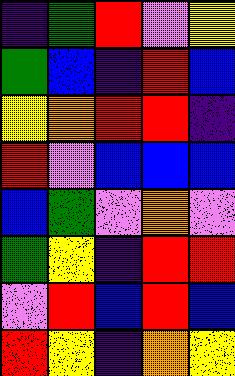[["indigo", "green", "red", "violet", "yellow"], ["green", "blue", "indigo", "red", "blue"], ["yellow", "orange", "red", "red", "indigo"], ["red", "violet", "blue", "blue", "blue"], ["blue", "green", "violet", "orange", "violet"], ["green", "yellow", "indigo", "red", "red"], ["violet", "red", "blue", "red", "blue"], ["red", "yellow", "indigo", "orange", "yellow"]]